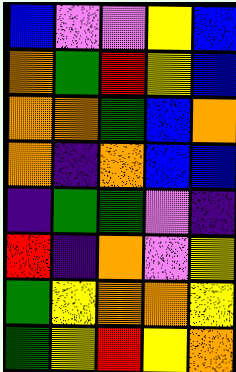[["blue", "violet", "violet", "yellow", "blue"], ["orange", "green", "red", "yellow", "blue"], ["orange", "orange", "green", "blue", "orange"], ["orange", "indigo", "orange", "blue", "blue"], ["indigo", "green", "green", "violet", "indigo"], ["red", "indigo", "orange", "violet", "yellow"], ["green", "yellow", "orange", "orange", "yellow"], ["green", "yellow", "red", "yellow", "orange"]]